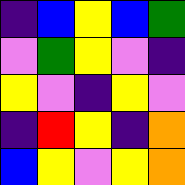[["indigo", "blue", "yellow", "blue", "green"], ["violet", "green", "yellow", "violet", "indigo"], ["yellow", "violet", "indigo", "yellow", "violet"], ["indigo", "red", "yellow", "indigo", "orange"], ["blue", "yellow", "violet", "yellow", "orange"]]